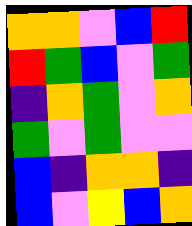[["orange", "orange", "violet", "blue", "red"], ["red", "green", "blue", "violet", "green"], ["indigo", "orange", "green", "violet", "orange"], ["green", "violet", "green", "violet", "violet"], ["blue", "indigo", "orange", "orange", "indigo"], ["blue", "violet", "yellow", "blue", "orange"]]